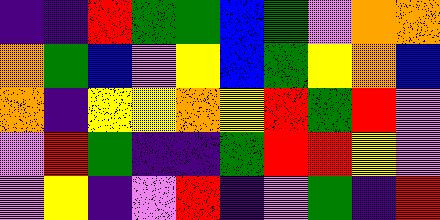[["indigo", "indigo", "red", "green", "green", "blue", "green", "violet", "orange", "orange"], ["orange", "green", "blue", "violet", "yellow", "blue", "green", "yellow", "orange", "blue"], ["orange", "indigo", "yellow", "yellow", "orange", "yellow", "red", "green", "red", "violet"], ["violet", "red", "green", "indigo", "indigo", "green", "red", "red", "yellow", "violet"], ["violet", "yellow", "indigo", "violet", "red", "indigo", "violet", "green", "indigo", "red"]]